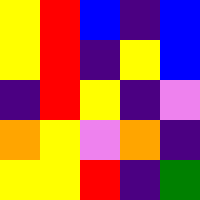[["yellow", "red", "blue", "indigo", "blue"], ["yellow", "red", "indigo", "yellow", "blue"], ["indigo", "red", "yellow", "indigo", "violet"], ["orange", "yellow", "violet", "orange", "indigo"], ["yellow", "yellow", "red", "indigo", "green"]]